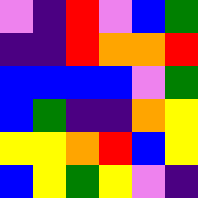[["violet", "indigo", "red", "violet", "blue", "green"], ["indigo", "indigo", "red", "orange", "orange", "red"], ["blue", "blue", "blue", "blue", "violet", "green"], ["blue", "green", "indigo", "indigo", "orange", "yellow"], ["yellow", "yellow", "orange", "red", "blue", "yellow"], ["blue", "yellow", "green", "yellow", "violet", "indigo"]]